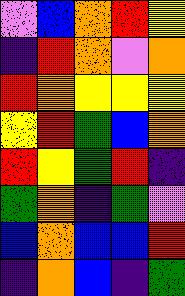[["violet", "blue", "orange", "red", "yellow"], ["indigo", "red", "orange", "violet", "orange"], ["red", "orange", "yellow", "yellow", "yellow"], ["yellow", "red", "green", "blue", "orange"], ["red", "yellow", "green", "red", "indigo"], ["green", "orange", "indigo", "green", "violet"], ["blue", "orange", "blue", "blue", "red"], ["indigo", "orange", "blue", "indigo", "green"]]